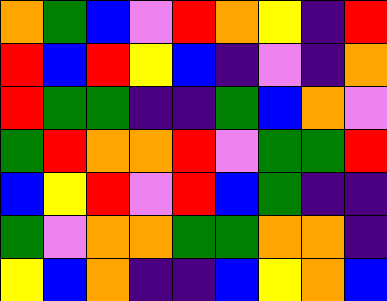[["orange", "green", "blue", "violet", "red", "orange", "yellow", "indigo", "red"], ["red", "blue", "red", "yellow", "blue", "indigo", "violet", "indigo", "orange"], ["red", "green", "green", "indigo", "indigo", "green", "blue", "orange", "violet"], ["green", "red", "orange", "orange", "red", "violet", "green", "green", "red"], ["blue", "yellow", "red", "violet", "red", "blue", "green", "indigo", "indigo"], ["green", "violet", "orange", "orange", "green", "green", "orange", "orange", "indigo"], ["yellow", "blue", "orange", "indigo", "indigo", "blue", "yellow", "orange", "blue"]]